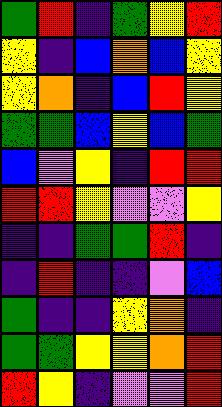[["green", "red", "indigo", "green", "yellow", "red"], ["yellow", "indigo", "blue", "orange", "blue", "yellow"], ["yellow", "orange", "indigo", "blue", "red", "yellow"], ["green", "green", "blue", "yellow", "blue", "green"], ["blue", "violet", "yellow", "indigo", "red", "red"], ["red", "red", "yellow", "violet", "violet", "yellow"], ["indigo", "indigo", "green", "green", "red", "indigo"], ["indigo", "red", "indigo", "indigo", "violet", "blue"], ["green", "indigo", "indigo", "yellow", "orange", "indigo"], ["green", "green", "yellow", "yellow", "orange", "red"], ["red", "yellow", "indigo", "violet", "violet", "red"]]